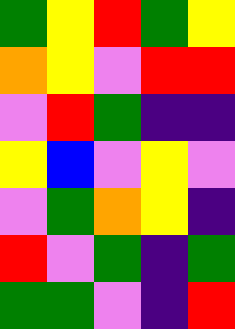[["green", "yellow", "red", "green", "yellow"], ["orange", "yellow", "violet", "red", "red"], ["violet", "red", "green", "indigo", "indigo"], ["yellow", "blue", "violet", "yellow", "violet"], ["violet", "green", "orange", "yellow", "indigo"], ["red", "violet", "green", "indigo", "green"], ["green", "green", "violet", "indigo", "red"]]